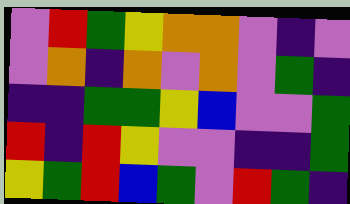[["violet", "red", "green", "yellow", "orange", "orange", "violet", "indigo", "violet"], ["violet", "orange", "indigo", "orange", "violet", "orange", "violet", "green", "indigo"], ["indigo", "indigo", "green", "green", "yellow", "blue", "violet", "violet", "green"], ["red", "indigo", "red", "yellow", "violet", "violet", "indigo", "indigo", "green"], ["yellow", "green", "red", "blue", "green", "violet", "red", "green", "indigo"]]